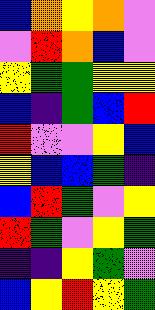[["blue", "orange", "yellow", "orange", "violet"], ["violet", "red", "orange", "blue", "violet"], ["yellow", "green", "green", "yellow", "yellow"], ["blue", "indigo", "green", "blue", "red"], ["red", "violet", "violet", "yellow", "blue"], ["yellow", "blue", "blue", "green", "indigo"], ["blue", "red", "green", "violet", "yellow"], ["red", "green", "violet", "yellow", "green"], ["indigo", "indigo", "yellow", "green", "violet"], ["blue", "yellow", "red", "yellow", "green"]]